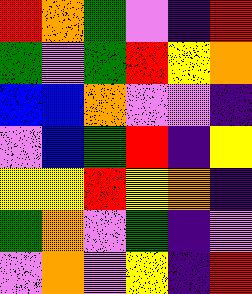[["red", "orange", "green", "violet", "indigo", "red"], ["green", "violet", "green", "red", "yellow", "orange"], ["blue", "blue", "orange", "violet", "violet", "indigo"], ["violet", "blue", "green", "red", "indigo", "yellow"], ["yellow", "yellow", "red", "yellow", "orange", "indigo"], ["green", "orange", "violet", "green", "indigo", "violet"], ["violet", "orange", "violet", "yellow", "indigo", "red"]]